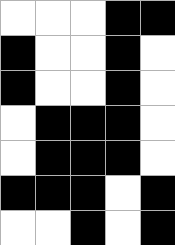[["white", "white", "white", "black", "black"], ["black", "white", "white", "black", "white"], ["black", "white", "white", "black", "white"], ["white", "black", "black", "black", "white"], ["white", "black", "black", "black", "white"], ["black", "black", "black", "white", "black"], ["white", "white", "black", "white", "black"]]